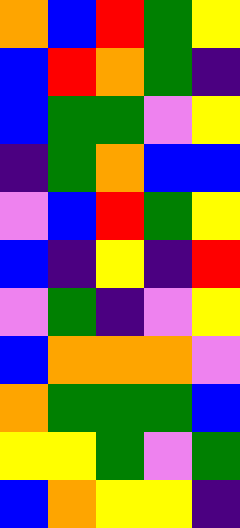[["orange", "blue", "red", "green", "yellow"], ["blue", "red", "orange", "green", "indigo"], ["blue", "green", "green", "violet", "yellow"], ["indigo", "green", "orange", "blue", "blue"], ["violet", "blue", "red", "green", "yellow"], ["blue", "indigo", "yellow", "indigo", "red"], ["violet", "green", "indigo", "violet", "yellow"], ["blue", "orange", "orange", "orange", "violet"], ["orange", "green", "green", "green", "blue"], ["yellow", "yellow", "green", "violet", "green"], ["blue", "orange", "yellow", "yellow", "indigo"]]